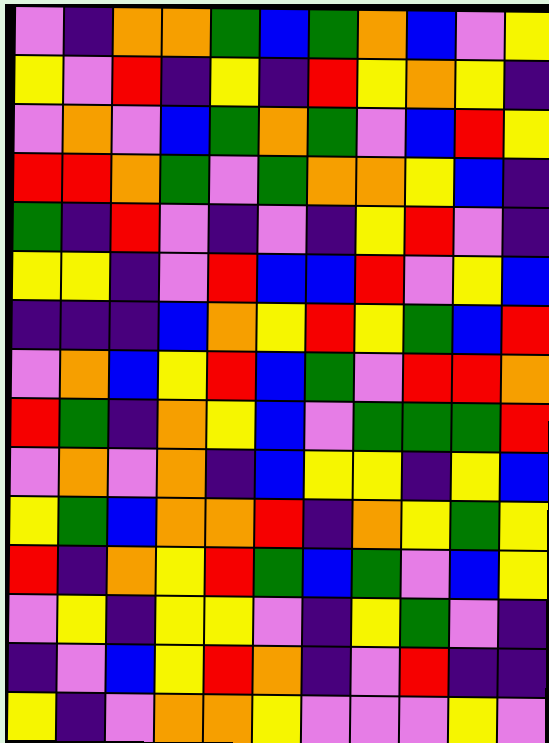[["violet", "indigo", "orange", "orange", "green", "blue", "green", "orange", "blue", "violet", "yellow"], ["yellow", "violet", "red", "indigo", "yellow", "indigo", "red", "yellow", "orange", "yellow", "indigo"], ["violet", "orange", "violet", "blue", "green", "orange", "green", "violet", "blue", "red", "yellow"], ["red", "red", "orange", "green", "violet", "green", "orange", "orange", "yellow", "blue", "indigo"], ["green", "indigo", "red", "violet", "indigo", "violet", "indigo", "yellow", "red", "violet", "indigo"], ["yellow", "yellow", "indigo", "violet", "red", "blue", "blue", "red", "violet", "yellow", "blue"], ["indigo", "indigo", "indigo", "blue", "orange", "yellow", "red", "yellow", "green", "blue", "red"], ["violet", "orange", "blue", "yellow", "red", "blue", "green", "violet", "red", "red", "orange"], ["red", "green", "indigo", "orange", "yellow", "blue", "violet", "green", "green", "green", "red"], ["violet", "orange", "violet", "orange", "indigo", "blue", "yellow", "yellow", "indigo", "yellow", "blue"], ["yellow", "green", "blue", "orange", "orange", "red", "indigo", "orange", "yellow", "green", "yellow"], ["red", "indigo", "orange", "yellow", "red", "green", "blue", "green", "violet", "blue", "yellow"], ["violet", "yellow", "indigo", "yellow", "yellow", "violet", "indigo", "yellow", "green", "violet", "indigo"], ["indigo", "violet", "blue", "yellow", "red", "orange", "indigo", "violet", "red", "indigo", "indigo"], ["yellow", "indigo", "violet", "orange", "orange", "yellow", "violet", "violet", "violet", "yellow", "violet"]]